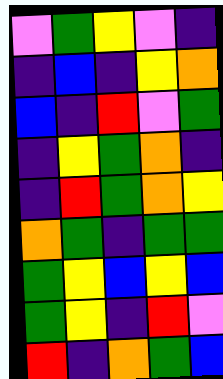[["violet", "green", "yellow", "violet", "indigo"], ["indigo", "blue", "indigo", "yellow", "orange"], ["blue", "indigo", "red", "violet", "green"], ["indigo", "yellow", "green", "orange", "indigo"], ["indigo", "red", "green", "orange", "yellow"], ["orange", "green", "indigo", "green", "green"], ["green", "yellow", "blue", "yellow", "blue"], ["green", "yellow", "indigo", "red", "violet"], ["red", "indigo", "orange", "green", "blue"]]